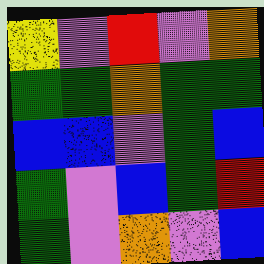[["yellow", "violet", "red", "violet", "orange"], ["green", "green", "orange", "green", "green"], ["blue", "blue", "violet", "green", "blue"], ["green", "violet", "blue", "green", "red"], ["green", "violet", "orange", "violet", "blue"]]